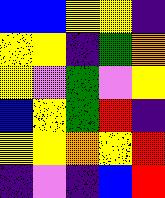[["blue", "blue", "yellow", "yellow", "indigo"], ["yellow", "yellow", "indigo", "green", "orange"], ["yellow", "violet", "green", "violet", "yellow"], ["blue", "yellow", "green", "red", "indigo"], ["yellow", "yellow", "orange", "yellow", "red"], ["indigo", "violet", "indigo", "blue", "red"]]